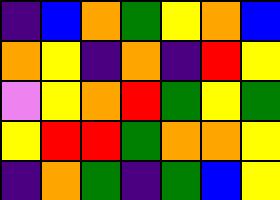[["indigo", "blue", "orange", "green", "yellow", "orange", "blue"], ["orange", "yellow", "indigo", "orange", "indigo", "red", "yellow"], ["violet", "yellow", "orange", "red", "green", "yellow", "green"], ["yellow", "red", "red", "green", "orange", "orange", "yellow"], ["indigo", "orange", "green", "indigo", "green", "blue", "yellow"]]